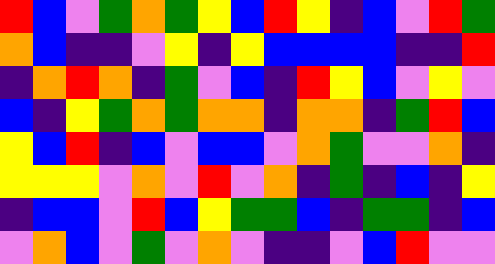[["red", "blue", "violet", "green", "orange", "green", "yellow", "blue", "red", "yellow", "indigo", "blue", "violet", "red", "green"], ["orange", "blue", "indigo", "indigo", "violet", "yellow", "indigo", "yellow", "blue", "blue", "blue", "blue", "indigo", "indigo", "red"], ["indigo", "orange", "red", "orange", "indigo", "green", "violet", "blue", "indigo", "red", "yellow", "blue", "violet", "yellow", "violet"], ["blue", "indigo", "yellow", "green", "orange", "green", "orange", "orange", "indigo", "orange", "orange", "indigo", "green", "red", "blue"], ["yellow", "blue", "red", "indigo", "blue", "violet", "blue", "blue", "violet", "orange", "green", "violet", "violet", "orange", "indigo"], ["yellow", "yellow", "yellow", "violet", "orange", "violet", "red", "violet", "orange", "indigo", "green", "indigo", "blue", "indigo", "yellow"], ["indigo", "blue", "blue", "violet", "red", "blue", "yellow", "green", "green", "blue", "indigo", "green", "green", "indigo", "blue"], ["violet", "orange", "blue", "violet", "green", "violet", "orange", "violet", "indigo", "indigo", "violet", "blue", "red", "violet", "violet"]]